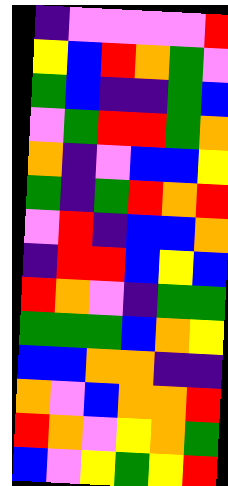[["indigo", "violet", "violet", "violet", "violet", "red"], ["yellow", "blue", "red", "orange", "green", "violet"], ["green", "blue", "indigo", "indigo", "green", "blue"], ["violet", "green", "red", "red", "green", "orange"], ["orange", "indigo", "violet", "blue", "blue", "yellow"], ["green", "indigo", "green", "red", "orange", "red"], ["violet", "red", "indigo", "blue", "blue", "orange"], ["indigo", "red", "red", "blue", "yellow", "blue"], ["red", "orange", "violet", "indigo", "green", "green"], ["green", "green", "green", "blue", "orange", "yellow"], ["blue", "blue", "orange", "orange", "indigo", "indigo"], ["orange", "violet", "blue", "orange", "orange", "red"], ["red", "orange", "violet", "yellow", "orange", "green"], ["blue", "violet", "yellow", "green", "yellow", "red"]]